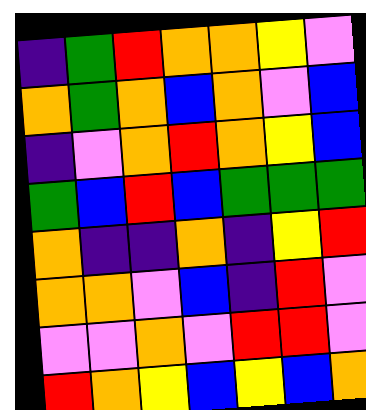[["indigo", "green", "red", "orange", "orange", "yellow", "violet"], ["orange", "green", "orange", "blue", "orange", "violet", "blue"], ["indigo", "violet", "orange", "red", "orange", "yellow", "blue"], ["green", "blue", "red", "blue", "green", "green", "green"], ["orange", "indigo", "indigo", "orange", "indigo", "yellow", "red"], ["orange", "orange", "violet", "blue", "indigo", "red", "violet"], ["violet", "violet", "orange", "violet", "red", "red", "violet"], ["red", "orange", "yellow", "blue", "yellow", "blue", "orange"]]